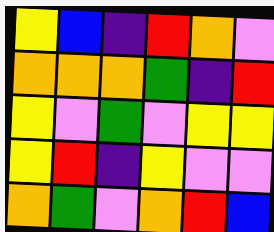[["yellow", "blue", "indigo", "red", "orange", "violet"], ["orange", "orange", "orange", "green", "indigo", "red"], ["yellow", "violet", "green", "violet", "yellow", "yellow"], ["yellow", "red", "indigo", "yellow", "violet", "violet"], ["orange", "green", "violet", "orange", "red", "blue"]]